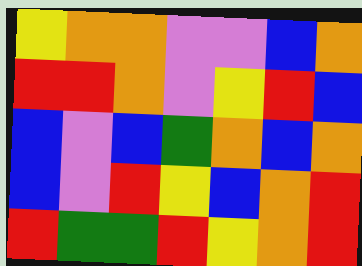[["yellow", "orange", "orange", "violet", "violet", "blue", "orange"], ["red", "red", "orange", "violet", "yellow", "red", "blue"], ["blue", "violet", "blue", "green", "orange", "blue", "orange"], ["blue", "violet", "red", "yellow", "blue", "orange", "red"], ["red", "green", "green", "red", "yellow", "orange", "red"]]